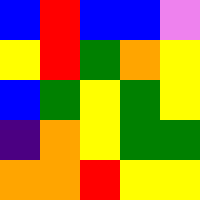[["blue", "red", "blue", "blue", "violet"], ["yellow", "red", "green", "orange", "yellow"], ["blue", "green", "yellow", "green", "yellow"], ["indigo", "orange", "yellow", "green", "green"], ["orange", "orange", "red", "yellow", "yellow"]]